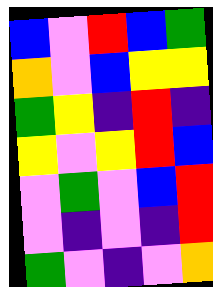[["blue", "violet", "red", "blue", "green"], ["orange", "violet", "blue", "yellow", "yellow"], ["green", "yellow", "indigo", "red", "indigo"], ["yellow", "violet", "yellow", "red", "blue"], ["violet", "green", "violet", "blue", "red"], ["violet", "indigo", "violet", "indigo", "red"], ["green", "violet", "indigo", "violet", "orange"]]